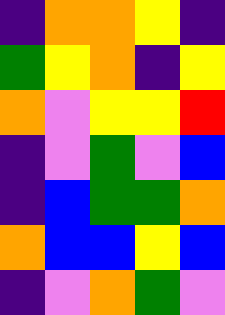[["indigo", "orange", "orange", "yellow", "indigo"], ["green", "yellow", "orange", "indigo", "yellow"], ["orange", "violet", "yellow", "yellow", "red"], ["indigo", "violet", "green", "violet", "blue"], ["indigo", "blue", "green", "green", "orange"], ["orange", "blue", "blue", "yellow", "blue"], ["indigo", "violet", "orange", "green", "violet"]]